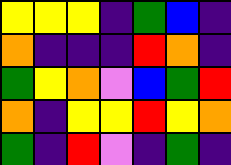[["yellow", "yellow", "yellow", "indigo", "green", "blue", "indigo"], ["orange", "indigo", "indigo", "indigo", "red", "orange", "indigo"], ["green", "yellow", "orange", "violet", "blue", "green", "red"], ["orange", "indigo", "yellow", "yellow", "red", "yellow", "orange"], ["green", "indigo", "red", "violet", "indigo", "green", "indigo"]]